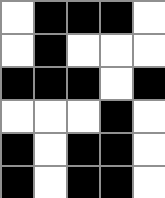[["white", "black", "black", "black", "white"], ["white", "black", "white", "white", "white"], ["black", "black", "black", "white", "black"], ["white", "white", "white", "black", "white"], ["black", "white", "black", "black", "white"], ["black", "white", "black", "black", "white"]]